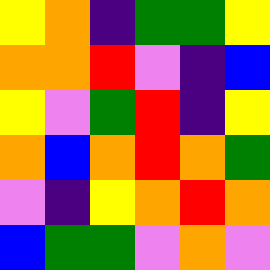[["yellow", "orange", "indigo", "green", "green", "yellow"], ["orange", "orange", "red", "violet", "indigo", "blue"], ["yellow", "violet", "green", "red", "indigo", "yellow"], ["orange", "blue", "orange", "red", "orange", "green"], ["violet", "indigo", "yellow", "orange", "red", "orange"], ["blue", "green", "green", "violet", "orange", "violet"]]